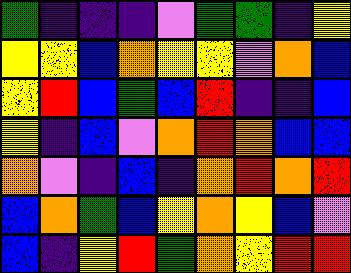[["green", "indigo", "indigo", "indigo", "violet", "green", "green", "indigo", "yellow"], ["yellow", "yellow", "blue", "orange", "yellow", "yellow", "violet", "orange", "blue"], ["yellow", "red", "blue", "green", "blue", "red", "indigo", "indigo", "blue"], ["yellow", "indigo", "blue", "violet", "orange", "red", "orange", "blue", "blue"], ["orange", "violet", "indigo", "blue", "indigo", "orange", "red", "orange", "red"], ["blue", "orange", "green", "blue", "yellow", "orange", "yellow", "blue", "violet"], ["blue", "indigo", "yellow", "red", "green", "orange", "yellow", "red", "red"]]